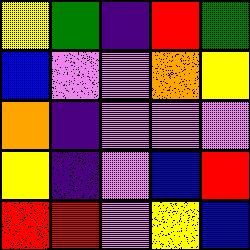[["yellow", "green", "indigo", "red", "green"], ["blue", "violet", "violet", "orange", "yellow"], ["orange", "indigo", "violet", "violet", "violet"], ["yellow", "indigo", "violet", "blue", "red"], ["red", "red", "violet", "yellow", "blue"]]